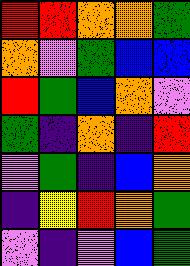[["red", "red", "orange", "orange", "green"], ["orange", "violet", "green", "blue", "blue"], ["red", "green", "blue", "orange", "violet"], ["green", "indigo", "orange", "indigo", "red"], ["violet", "green", "indigo", "blue", "orange"], ["indigo", "yellow", "red", "orange", "green"], ["violet", "indigo", "violet", "blue", "green"]]